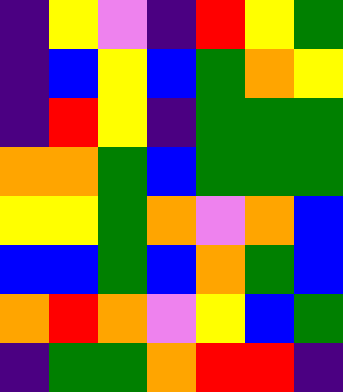[["indigo", "yellow", "violet", "indigo", "red", "yellow", "green"], ["indigo", "blue", "yellow", "blue", "green", "orange", "yellow"], ["indigo", "red", "yellow", "indigo", "green", "green", "green"], ["orange", "orange", "green", "blue", "green", "green", "green"], ["yellow", "yellow", "green", "orange", "violet", "orange", "blue"], ["blue", "blue", "green", "blue", "orange", "green", "blue"], ["orange", "red", "orange", "violet", "yellow", "blue", "green"], ["indigo", "green", "green", "orange", "red", "red", "indigo"]]